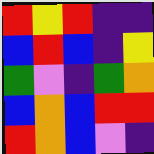[["red", "yellow", "red", "indigo", "indigo"], ["blue", "red", "blue", "indigo", "yellow"], ["green", "violet", "indigo", "green", "orange"], ["blue", "orange", "blue", "red", "red"], ["red", "orange", "blue", "violet", "indigo"]]